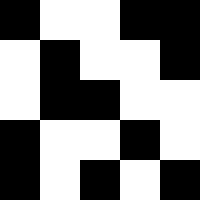[["black", "white", "white", "black", "black"], ["white", "black", "white", "white", "black"], ["white", "black", "black", "white", "white"], ["black", "white", "white", "black", "white"], ["black", "white", "black", "white", "black"]]